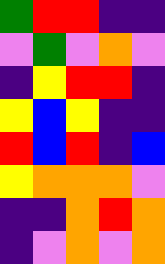[["green", "red", "red", "indigo", "indigo"], ["violet", "green", "violet", "orange", "violet"], ["indigo", "yellow", "red", "red", "indigo"], ["yellow", "blue", "yellow", "indigo", "indigo"], ["red", "blue", "red", "indigo", "blue"], ["yellow", "orange", "orange", "orange", "violet"], ["indigo", "indigo", "orange", "red", "orange"], ["indigo", "violet", "orange", "violet", "orange"]]